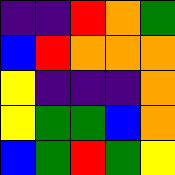[["indigo", "indigo", "red", "orange", "green"], ["blue", "red", "orange", "orange", "orange"], ["yellow", "indigo", "indigo", "indigo", "orange"], ["yellow", "green", "green", "blue", "orange"], ["blue", "green", "red", "green", "yellow"]]